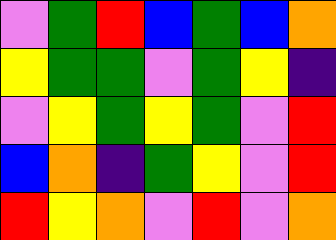[["violet", "green", "red", "blue", "green", "blue", "orange"], ["yellow", "green", "green", "violet", "green", "yellow", "indigo"], ["violet", "yellow", "green", "yellow", "green", "violet", "red"], ["blue", "orange", "indigo", "green", "yellow", "violet", "red"], ["red", "yellow", "orange", "violet", "red", "violet", "orange"]]